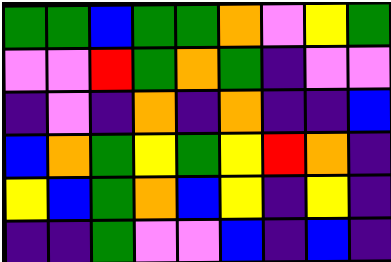[["green", "green", "blue", "green", "green", "orange", "violet", "yellow", "green"], ["violet", "violet", "red", "green", "orange", "green", "indigo", "violet", "violet"], ["indigo", "violet", "indigo", "orange", "indigo", "orange", "indigo", "indigo", "blue"], ["blue", "orange", "green", "yellow", "green", "yellow", "red", "orange", "indigo"], ["yellow", "blue", "green", "orange", "blue", "yellow", "indigo", "yellow", "indigo"], ["indigo", "indigo", "green", "violet", "violet", "blue", "indigo", "blue", "indigo"]]